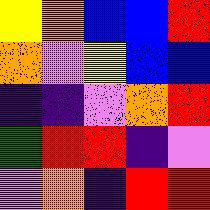[["yellow", "orange", "blue", "blue", "red"], ["orange", "violet", "yellow", "blue", "blue"], ["indigo", "indigo", "violet", "orange", "red"], ["green", "red", "red", "indigo", "violet"], ["violet", "orange", "indigo", "red", "red"]]